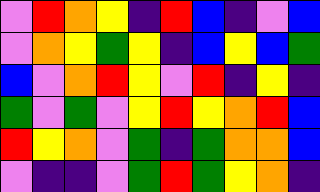[["violet", "red", "orange", "yellow", "indigo", "red", "blue", "indigo", "violet", "blue"], ["violet", "orange", "yellow", "green", "yellow", "indigo", "blue", "yellow", "blue", "green"], ["blue", "violet", "orange", "red", "yellow", "violet", "red", "indigo", "yellow", "indigo"], ["green", "violet", "green", "violet", "yellow", "red", "yellow", "orange", "red", "blue"], ["red", "yellow", "orange", "violet", "green", "indigo", "green", "orange", "orange", "blue"], ["violet", "indigo", "indigo", "violet", "green", "red", "green", "yellow", "orange", "indigo"]]